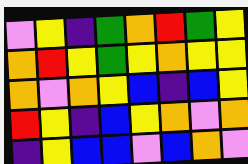[["violet", "yellow", "indigo", "green", "orange", "red", "green", "yellow"], ["orange", "red", "yellow", "green", "yellow", "orange", "yellow", "yellow"], ["orange", "violet", "orange", "yellow", "blue", "indigo", "blue", "yellow"], ["red", "yellow", "indigo", "blue", "yellow", "orange", "violet", "orange"], ["indigo", "yellow", "blue", "blue", "violet", "blue", "orange", "violet"]]